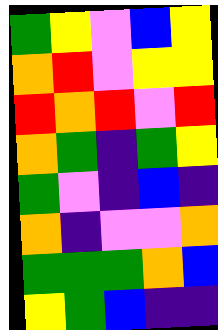[["green", "yellow", "violet", "blue", "yellow"], ["orange", "red", "violet", "yellow", "yellow"], ["red", "orange", "red", "violet", "red"], ["orange", "green", "indigo", "green", "yellow"], ["green", "violet", "indigo", "blue", "indigo"], ["orange", "indigo", "violet", "violet", "orange"], ["green", "green", "green", "orange", "blue"], ["yellow", "green", "blue", "indigo", "indigo"]]